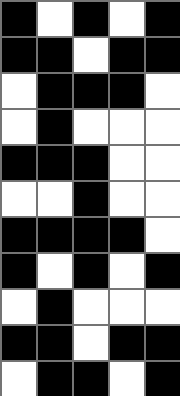[["black", "white", "black", "white", "black"], ["black", "black", "white", "black", "black"], ["white", "black", "black", "black", "white"], ["white", "black", "white", "white", "white"], ["black", "black", "black", "white", "white"], ["white", "white", "black", "white", "white"], ["black", "black", "black", "black", "white"], ["black", "white", "black", "white", "black"], ["white", "black", "white", "white", "white"], ["black", "black", "white", "black", "black"], ["white", "black", "black", "white", "black"]]